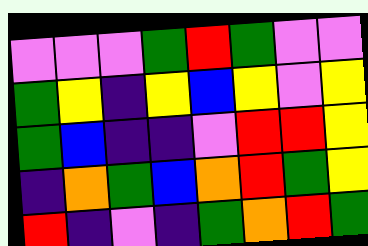[["violet", "violet", "violet", "green", "red", "green", "violet", "violet"], ["green", "yellow", "indigo", "yellow", "blue", "yellow", "violet", "yellow"], ["green", "blue", "indigo", "indigo", "violet", "red", "red", "yellow"], ["indigo", "orange", "green", "blue", "orange", "red", "green", "yellow"], ["red", "indigo", "violet", "indigo", "green", "orange", "red", "green"]]